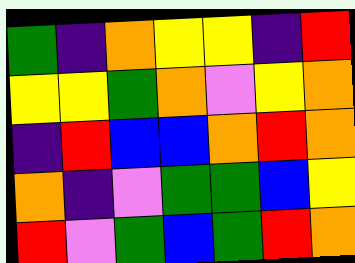[["green", "indigo", "orange", "yellow", "yellow", "indigo", "red"], ["yellow", "yellow", "green", "orange", "violet", "yellow", "orange"], ["indigo", "red", "blue", "blue", "orange", "red", "orange"], ["orange", "indigo", "violet", "green", "green", "blue", "yellow"], ["red", "violet", "green", "blue", "green", "red", "orange"]]